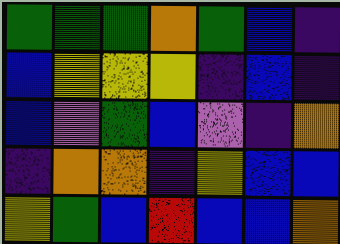[["green", "green", "green", "orange", "green", "blue", "indigo"], ["blue", "yellow", "yellow", "yellow", "indigo", "blue", "indigo"], ["blue", "violet", "green", "blue", "violet", "indigo", "orange"], ["indigo", "orange", "orange", "indigo", "yellow", "blue", "blue"], ["yellow", "green", "blue", "red", "blue", "blue", "orange"]]